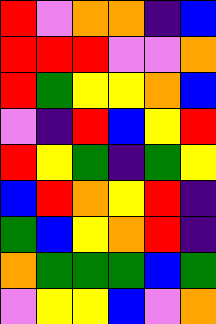[["red", "violet", "orange", "orange", "indigo", "blue"], ["red", "red", "red", "violet", "violet", "orange"], ["red", "green", "yellow", "yellow", "orange", "blue"], ["violet", "indigo", "red", "blue", "yellow", "red"], ["red", "yellow", "green", "indigo", "green", "yellow"], ["blue", "red", "orange", "yellow", "red", "indigo"], ["green", "blue", "yellow", "orange", "red", "indigo"], ["orange", "green", "green", "green", "blue", "green"], ["violet", "yellow", "yellow", "blue", "violet", "orange"]]